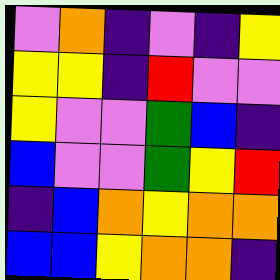[["violet", "orange", "indigo", "violet", "indigo", "yellow"], ["yellow", "yellow", "indigo", "red", "violet", "violet"], ["yellow", "violet", "violet", "green", "blue", "indigo"], ["blue", "violet", "violet", "green", "yellow", "red"], ["indigo", "blue", "orange", "yellow", "orange", "orange"], ["blue", "blue", "yellow", "orange", "orange", "indigo"]]